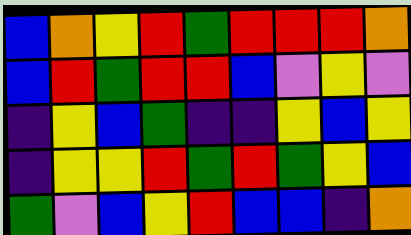[["blue", "orange", "yellow", "red", "green", "red", "red", "red", "orange"], ["blue", "red", "green", "red", "red", "blue", "violet", "yellow", "violet"], ["indigo", "yellow", "blue", "green", "indigo", "indigo", "yellow", "blue", "yellow"], ["indigo", "yellow", "yellow", "red", "green", "red", "green", "yellow", "blue"], ["green", "violet", "blue", "yellow", "red", "blue", "blue", "indigo", "orange"]]